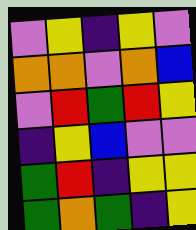[["violet", "yellow", "indigo", "yellow", "violet"], ["orange", "orange", "violet", "orange", "blue"], ["violet", "red", "green", "red", "yellow"], ["indigo", "yellow", "blue", "violet", "violet"], ["green", "red", "indigo", "yellow", "yellow"], ["green", "orange", "green", "indigo", "yellow"]]